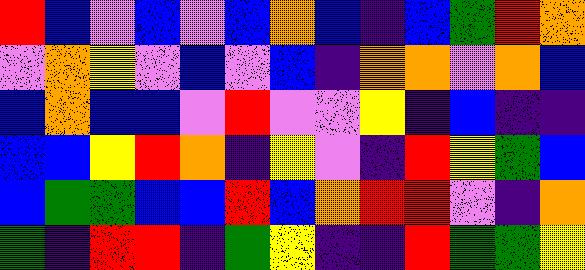[["red", "blue", "violet", "blue", "violet", "blue", "orange", "blue", "indigo", "blue", "green", "red", "orange"], ["violet", "orange", "yellow", "violet", "blue", "violet", "blue", "indigo", "orange", "orange", "violet", "orange", "blue"], ["blue", "orange", "blue", "blue", "violet", "red", "violet", "violet", "yellow", "indigo", "blue", "indigo", "indigo"], ["blue", "blue", "yellow", "red", "orange", "indigo", "yellow", "violet", "indigo", "red", "yellow", "green", "blue"], ["blue", "green", "green", "blue", "blue", "red", "blue", "orange", "red", "red", "violet", "indigo", "orange"], ["green", "indigo", "red", "red", "indigo", "green", "yellow", "indigo", "indigo", "red", "green", "green", "yellow"]]